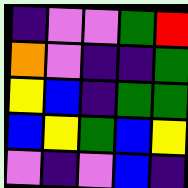[["indigo", "violet", "violet", "green", "red"], ["orange", "violet", "indigo", "indigo", "green"], ["yellow", "blue", "indigo", "green", "green"], ["blue", "yellow", "green", "blue", "yellow"], ["violet", "indigo", "violet", "blue", "indigo"]]